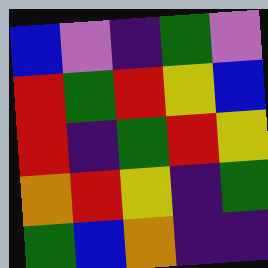[["blue", "violet", "indigo", "green", "violet"], ["red", "green", "red", "yellow", "blue"], ["red", "indigo", "green", "red", "yellow"], ["orange", "red", "yellow", "indigo", "green"], ["green", "blue", "orange", "indigo", "indigo"]]